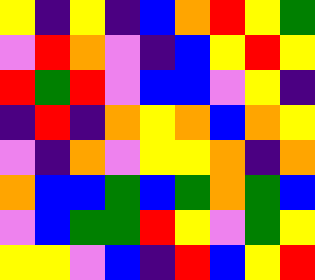[["yellow", "indigo", "yellow", "indigo", "blue", "orange", "red", "yellow", "green"], ["violet", "red", "orange", "violet", "indigo", "blue", "yellow", "red", "yellow"], ["red", "green", "red", "violet", "blue", "blue", "violet", "yellow", "indigo"], ["indigo", "red", "indigo", "orange", "yellow", "orange", "blue", "orange", "yellow"], ["violet", "indigo", "orange", "violet", "yellow", "yellow", "orange", "indigo", "orange"], ["orange", "blue", "blue", "green", "blue", "green", "orange", "green", "blue"], ["violet", "blue", "green", "green", "red", "yellow", "violet", "green", "yellow"], ["yellow", "yellow", "violet", "blue", "indigo", "red", "blue", "yellow", "red"]]